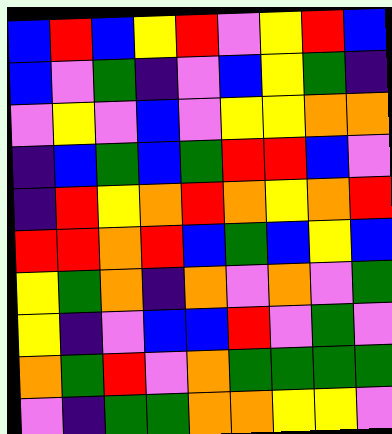[["blue", "red", "blue", "yellow", "red", "violet", "yellow", "red", "blue"], ["blue", "violet", "green", "indigo", "violet", "blue", "yellow", "green", "indigo"], ["violet", "yellow", "violet", "blue", "violet", "yellow", "yellow", "orange", "orange"], ["indigo", "blue", "green", "blue", "green", "red", "red", "blue", "violet"], ["indigo", "red", "yellow", "orange", "red", "orange", "yellow", "orange", "red"], ["red", "red", "orange", "red", "blue", "green", "blue", "yellow", "blue"], ["yellow", "green", "orange", "indigo", "orange", "violet", "orange", "violet", "green"], ["yellow", "indigo", "violet", "blue", "blue", "red", "violet", "green", "violet"], ["orange", "green", "red", "violet", "orange", "green", "green", "green", "green"], ["violet", "indigo", "green", "green", "orange", "orange", "yellow", "yellow", "violet"]]